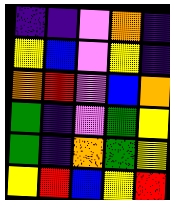[["indigo", "indigo", "violet", "orange", "indigo"], ["yellow", "blue", "violet", "yellow", "indigo"], ["orange", "red", "violet", "blue", "orange"], ["green", "indigo", "violet", "green", "yellow"], ["green", "indigo", "orange", "green", "yellow"], ["yellow", "red", "blue", "yellow", "red"]]